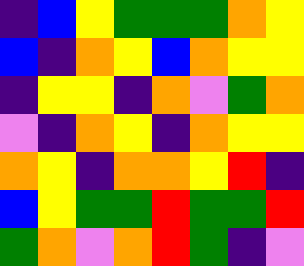[["indigo", "blue", "yellow", "green", "green", "green", "orange", "yellow"], ["blue", "indigo", "orange", "yellow", "blue", "orange", "yellow", "yellow"], ["indigo", "yellow", "yellow", "indigo", "orange", "violet", "green", "orange"], ["violet", "indigo", "orange", "yellow", "indigo", "orange", "yellow", "yellow"], ["orange", "yellow", "indigo", "orange", "orange", "yellow", "red", "indigo"], ["blue", "yellow", "green", "green", "red", "green", "green", "red"], ["green", "orange", "violet", "orange", "red", "green", "indigo", "violet"]]